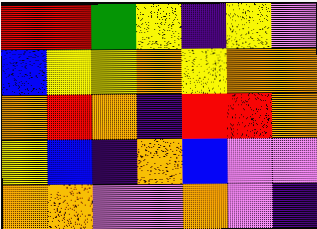[["red", "red", "green", "yellow", "indigo", "yellow", "violet"], ["blue", "yellow", "yellow", "orange", "yellow", "orange", "orange"], ["orange", "red", "orange", "indigo", "red", "red", "orange"], ["yellow", "blue", "indigo", "orange", "blue", "violet", "violet"], ["orange", "orange", "violet", "violet", "orange", "violet", "indigo"]]